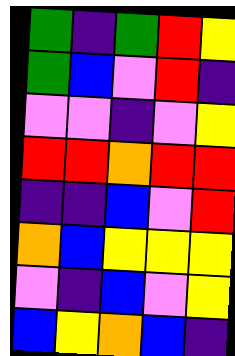[["green", "indigo", "green", "red", "yellow"], ["green", "blue", "violet", "red", "indigo"], ["violet", "violet", "indigo", "violet", "yellow"], ["red", "red", "orange", "red", "red"], ["indigo", "indigo", "blue", "violet", "red"], ["orange", "blue", "yellow", "yellow", "yellow"], ["violet", "indigo", "blue", "violet", "yellow"], ["blue", "yellow", "orange", "blue", "indigo"]]